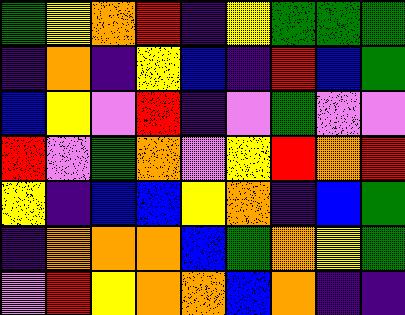[["green", "yellow", "orange", "red", "indigo", "yellow", "green", "green", "green"], ["indigo", "orange", "indigo", "yellow", "blue", "indigo", "red", "blue", "green"], ["blue", "yellow", "violet", "red", "indigo", "violet", "green", "violet", "violet"], ["red", "violet", "green", "orange", "violet", "yellow", "red", "orange", "red"], ["yellow", "indigo", "blue", "blue", "yellow", "orange", "indigo", "blue", "green"], ["indigo", "orange", "orange", "orange", "blue", "green", "orange", "yellow", "green"], ["violet", "red", "yellow", "orange", "orange", "blue", "orange", "indigo", "indigo"]]